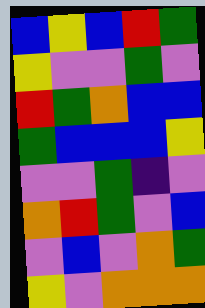[["blue", "yellow", "blue", "red", "green"], ["yellow", "violet", "violet", "green", "violet"], ["red", "green", "orange", "blue", "blue"], ["green", "blue", "blue", "blue", "yellow"], ["violet", "violet", "green", "indigo", "violet"], ["orange", "red", "green", "violet", "blue"], ["violet", "blue", "violet", "orange", "green"], ["yellow", "violet", "orange", "orange", "orange"]]